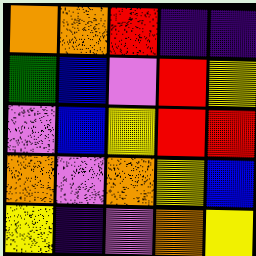[["orange", "orange", "red", "indigo", "indigo"], ["green", "blue", "violet", "red", "yellow"], ["violet", "blue", "yellow", "red", "red"], ["orange", "violet", "orange", "yellow", "blue"], ["yellow", "indigo", "violet", "orange", "yellow"]]